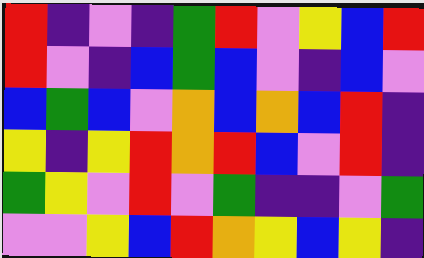[["red", "indigo", "violet", "indigo", "green", "red", "violet", "yellow", "blue", "red"], ["red", "violet", "indigo", "blue", "green", "blue", "violet", "indigo", "blue", "violet"], ["blue", "green", "blue", "violet", "orange", "blue", "orange", "blue", "red", "indigo"], ["yellow", "indigo", "yellow", "red", "orange", "red", "blue", "violet", "red", "indigo"], ["green", "yellow", "violet", "red", "violet", "green", "indigo", "indigo", "violet", "green"], ["violet", "violet", "yellow", "blue", "red", "orange", "yellow", "blue", "yellow", "indigo"]]